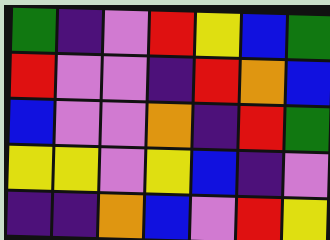[["green", "indigo", "violet", "red", "yellow", "blue", "green"], ["red", "violet", "violet", "indigo", "red", "orange", "blue"], ["blue", "violet", "violet", "orange", "indigo", "red", "green"], ["yellow", "yellow", "violet", "yellow", "blue", "indigo", "violet"], ["indigo", "indigo", "orange", "blue", "violet", "red", "yellow"]]